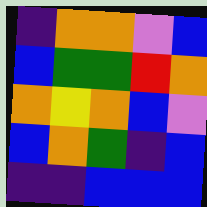[["indigo", "orange", "orange", "violet", "blue"], ["blue", "green", "green", "red", "orange"], ["orange", "yellow", "orange", "blue", "violet"], ["blue", "orange", "green", "indigo", "blue"], ["indigo", "indigo", "blue", "blue", "blue"]]